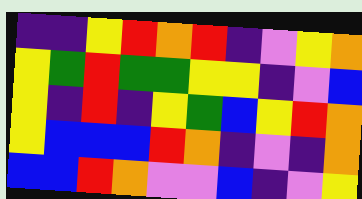[["indigo", "indigo", "yellow", "red", "orange", "red", "indigo", "violet", "yellow", "orange"], ["yellow", "green", "red", "green", "green", "yellow", "yellow", "indigo", "violet", "blue"], ["yellow", "indigo", "red", "indigo", "yellow", "green", "blue", "yellow", "red", "orange"], ["yellow", "blue", "blue", "blue", "red", "orange", "indigo", "violet", "indigo", "orange"], ["blue", "blue", "red", "orange", "violet", "violet", "blue", "indigo", "violet", "yellow"]]